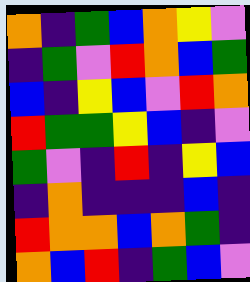[["orange", "indigo", "green", "blue", "orange", "yellow", "violet"], ["indigo", "green", "violet", "red", "orange", "blue", "green"], ["blue", "indigo", "yellow", "blue", "violet", "red", "orange"], ["red", "green", "green", "yellow", "blue", "indigo", "violet"], ["green", "violet", "indigo", "red", "indigo", "yellow", "blue"], ["indigo", "orange", "indigo", "indigo", "indigo", "blue", "indigo"], ["red", "orange", "orange", "blue", "orange", "green", "indigo"], ["orange", "blue", "red", "indigo", "green", "blue", "violet"]]